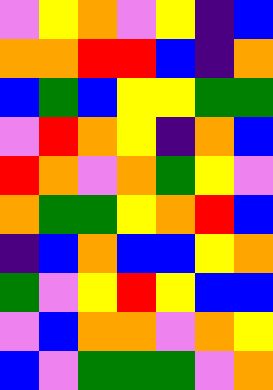[["violet", "yellow", "orange", "violet", "yellow", "indigo", "blue"], ["orange", "orange", "red", "red", "blue", "indigo", "orange"], ["blue", "green", "blue", "yellow", "yellow", "green", "green"], ["violet", "red", "orange", "yellow", "indigo", "orange", "blue"], ["red", "orange", "violet", "orange", "green", "yellow", "violet"], ["orange", "green", "green", "yellow", "orange", "red", "blue"], ["indigo", "blue", "orange", "blue", "blue", "yellow", "orange"], ["green", "violet", "yellow", "red", "yellow", "blue", "blue"], ["violet", "blue", "orange", "orange", "violet", "orange", "yellow"], ["blue", "violet", "green", "green", "green", "violet", "orange"]]